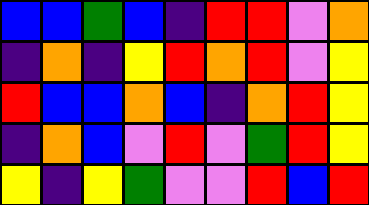[["blue", "blue", "green", "blue", "indigo", "red", "red", "violet", "orange"], ["indigo", "orange", "indigo", "yellow", "red", "orange", "red", "violet", "yellow"], ["red", "blue", "blue", "orange", "blue", "indigo", "orange", "red", "yellow"], ["indigo", "orange", "blue", "violet", "red", "violet", "green", "red", "yellow"], ["yellow", "indigo", "yellow", "green", "violet", "violet", "red", "blue", "red"]]